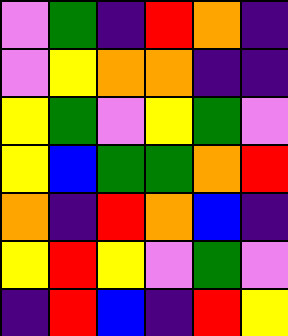[["violet", "green", "indigo", "red", "orange", "indigo"], ["violet", "yellow", "orange", "orange", "indigo", "indigo"], ["yellow", "green", "violet", "yellow", "green", "violet"], ["yellow", "blue", "green", "green", "orange", "red"], ["orange", "indigo", "red", "orange", "blue", "indigo"], ["yellow", "red", "yellow", "violet", "green", "violet"], ["indigo", "red", "blue", "indigo", "red", "yellow"]]